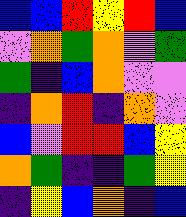[["blue", "blue", "red", "yellow", "red", "blue"], ["violet", "orange", "green", "orange", "violet", "green"], ["green", "indigo", "blue", "orange", "violet", "violet"], ["indigo", "orange", "red", "indigo", "orange", "violet"], ["blue", "violet", "red", "red", "blue", "yellow"], ["orange", "green", "indigo", "indigo", "green", "yellow"], ["indigo", "yellow", "blue", "orange", "indigo", "blue"]]